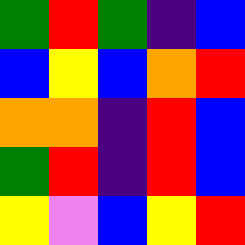[["green", "red", "green", "indigo", "blue"], ["blue", "yellow", "blue", "orange", "red"], ["orange", "orange", "indigo", "red", "blue"], ["green", "red", "indigo", "red", "blue"], ["yellow", "violet", "blue", "yellow", "red"]]